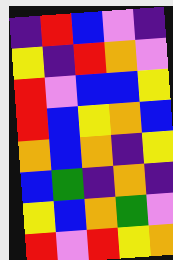[["indigo", "red", "blue", "violet", "indigo"], ["yellow", "indigo", "red", "orange", "violet"], ["red", "violet", "blue", "blue", "yellow"], ["red", "blue", "yellow", "orange", "blue"], ["orange", "blue", "orange", "indigo", "yellow"], ["blue", "green", "indigo", "orange", "indigo"], ["yellow", "blue", "orange", "green", "violet"], ["red", "violet", "red", "yellow", "orange"]]